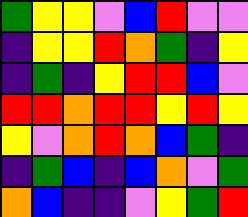[["green", "yellow", "yellow", "violet", "blue", "red", "violet", "violet"], ["indigo", "yellow", "yellow", "red", "orange", "green", "indigo", "yellow"], ["indigo", "green", "indigo", "yellow", "red", "red", "blue", "violet"], ["red", "red", "orange", "red", "red", "yellow", "red", "yellow"], ["yellow", "violet", "orange", "red", "orange", "blue", "green", "indigo"], ["indigo", "green", "blue", "indigo", "blue", "orange", "violet", "green"], ["orange", "blue", "indigo", "indigo", "violet", "yellow", "green", "red"]]